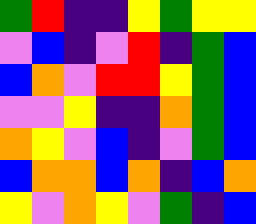[["green", "red", "indigo", "indigo", "yellow", "green", "yellow", "yellow"], ["violet", "blue", "indigo", "violet", "red", "indigo", "green", "blue"], ["blue", "orange", "violet", "red", "red", "yellow", "green", "blue"], ["violet", "violet", "yellow", "indigo", "indigo", "orange", "green", "blue"], ["orange", "yellow", "violet", "blue", "indigo", "violet", "green", "blue"], ["blue", "orange", "orange", "blue", "orange", "indigo", "blue", "orange"], ["yellow", "violet", "orange", "yellow", "violet", "green", "indigo", "blue"]]